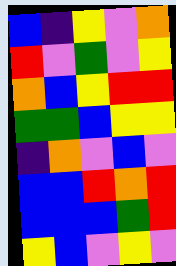[["blue", "indigo", "yellow", "violet", "orange"], ["red", "violet", "green", "violet", "yellow"], ["orange", "blue", "yellow", "red", "red"], ["green", "green", "blue", "yellow", "yellow"], ["indigo", "orange", "violet", "blue", "violet"], ["blue", "blue", "red", "orange", "red"], ["blue", "blue", "blue", "green", "red"], ["yellow", "blue", "violet", "yellow", "violet"]]